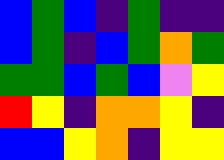[["blue", "green", "blue", "indigo", "green", "indigo", "indigo"], ["blue", "green", "indigo", "blue", "green", "orange", "green"], ["green", "green", "blue", "green", "blue", "violet", "yellow"], ["red", "yellow", "indigo", "orange", "orange", "yellow", "indigo"], ["blue", "blue", "yellow", "orange", "indigo", "yellow", "yellow"]]